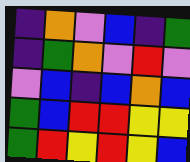[["indigo", "orange", "violet", "blue", "indigo", "green"], ["indigo", "green", "orange", "violet", "red", "violet"], ["violet", "blue", "indigo", "blue", "orange", "blue"], ["green", "blue", "red", "red", "yellow", "yellow"], ["green", "red", "yellow", "red", "yellow", "blue"]]